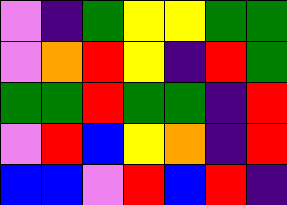[["violet", "indigo", "green", "yellow", "yellow", "green", "green"], ["violet", "orange", "red", "yellow", "indigo", "red", "green"], ["green", "green", "red", "green", "green", "indigo", "red"], ["violet", "red", "blue", "yellow", "orange", "indigo", "red"], ["blue", "blue", "violet", "red", "blue", "red", "indigo"]]